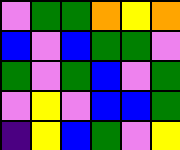[["violet", "green", "green", "orange", "yellow", "orange"], ["blue", "violet", "blue", "green", "green", "violet"], ["green", "violet", "green", "blue", "violet", "green"], ["violet", "yellow", "violet", "blue", "blue", "green"], ["indigo", "yellow", "blue", "green", "violet", "yellow"]]